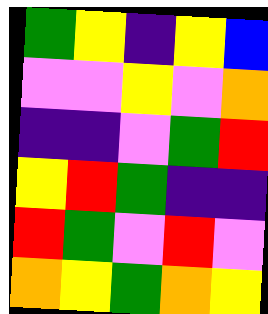[["green", "yellow", "indigo", "yellow", "blue"], ["violet", "violet", "yellow", "violet", "orange"], ["indigo", "indigo", "violet", "green", "red"], ["yellow", "red", "green", "indigo", "indigo"], ["red", "green", "violet", "red", "violet"], ["orange", "yellow", "green", "orange", "yellow"]]